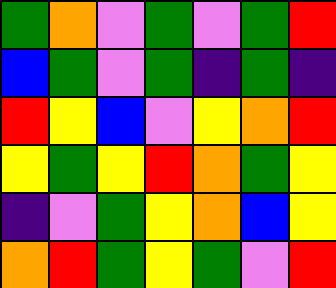[["green", "orange", "violet", "green", "violet", "green", "red"], ["blue", "green", "violet", "green", "indigo", "green", "indigo"], ["red", "yellow", "blue", "violet", "yellow", "orange", "red"], ["yellow", "green", "yellow", "red", "orange", "green", "yellow"], ["indigo", "violet", "green", "yellow", "orange", "blue", "yellow"], ["orange", "red", "green", "yellow", "green", "violet", "red"]]